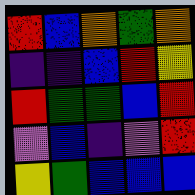[["red", "blue", "orange", "green", "orange"], ["indigo", "indigo", "blue", "red", "yellow"], ["red", "green", "green", "blue", "red"], ["violet", "blue", "indigo", "violet", "red"], ["yellow", "green", "blue", "blue", "blue"]]